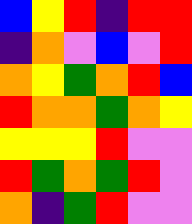[["blue", "yellow", "red", "indigo", "red", "red"], ["indigo", "orange", "violet", "blue", "violet", "red"], ["orange", "yellow", "green", "orange", "red", "blue"], ["red", "orange", "orange", "green", "orange", "yellow"], ["yellow", "yellow", "yellow", "red", "violet", "violet"], ["red", "green", "orange", "green", "red", "violet"], ["orange", "indigo", "green", "red", "violet", "violet"]]